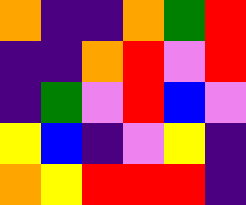[["orange", "indigo", "indigo", "orange", "green", "red"], ["indigo", "indigo", "orange", "red", "violet", "red"], ["indigo", "green", "violet", "red", "blue", "violet"], ["yellow", "blue", "indigo", "violet", "yellow", "indigo"], ["orange", "yellow", "red", "red", "red", "indigo"]]